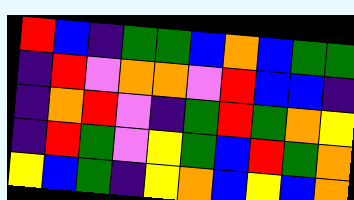[["red", "blue", "indigo", "green", "green", "blue", "orange", "blue", "green", "green"], ["indigo", "red", "violet", "orange", "orange", "violet", "red", "blue", "blue", "indigo"], ["indigo", "orange", "red", "violet", "indigo", "green", "red", "green", "orange", "yellow"], ["indigo", "red", "green", "violet", "yellow", "green", "blue", "red", "green", "orange"], ["yellow", "blue", "green", "indigo", "yellow", "orange", "blue", "yellow", "blue", "orange"]]